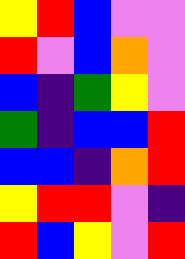[["yellow", "red", "blue", "violet", "violet"], ["red", "violet", "blue", "orange", "violet"], ["blue", "indigo", "green", "yellow", "violet"], ["green", "indigo", "blue", "blue", "red"], ["blue", "blue", "indigo", "orange", "red"], ["yellow", "red", "red", "violet", "indigo"], ["red", "blue", "yellow", "violet", "red"]]